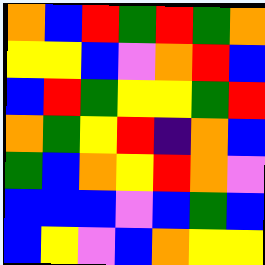[["orange", "blue", "red", "green", "red", "green", "orange"], ["yellow", "yellow", "blue", "violet", "orange", "red", "blue"], ["blue", "red", "green", "yellow", "yellow", "green", "red"], ["orange", "green", "yellow", "red", "indigo", "orange", "blue"], ["green", "blue", "orange", "yellow", "red", "orange", "violet"], ["blue", "blue", "blue", "violet", "blue", "green", "blue"], ["blue", "yellow", "violet", "blue", "orange", "yellow", "yellow"]]